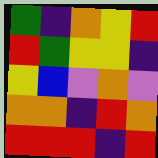[["green", "indigo", "orange", "yellow", "red"], ["red", "green", "yellow", "yellow", "indigo"], ["yellow", "blue", "violet", "orange", "violet"], ["orange", "orange", "indigo", "red", "orange"], ["red", "red", "red", "indigo", "red"]]